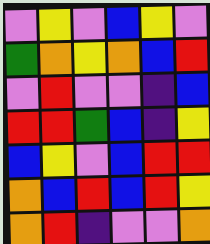[["violet", "yellow", "violet", "blue", "yellow", "violet"], ["green", "orange", "yellow", "orange", "blue", "red"], ["violet", "red", "violet", "violet", "indigo", "blue"], ["red", "red", "green", "blue", "indigo", "yellow"], ["blue", "yellow", "violet", "blue", "red", "red"], ["orange", "blue", "red", "blue", "red", "yellow"], ["orange", "red", "indigo", "violet", "violet", "orange"]]